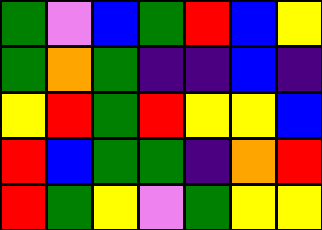[["green", "violet", "blue", "green", "red", "blue", "yellow"], ["green", "orange", "green", "indigo", "indigo", "blue", "indigo"], ["yellow", "red", "green", "red", "yellow", "yellow", "blue"], ["red", "blue", "green", "green", "indigo", "orange", "red"], ["red", "green", "yellow", "violet", "green", "yellow", "yellow"]]